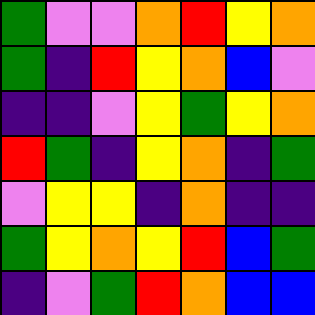[["green", "violet", "violet", "orange", "red", "yellow", "orange"], ["green", "indigo", "red", "yellow", "orange", "blue", "violet"], ["indigo", "indigo", "violet", "yellow", "green", "yellow", "orange"], ["red", "green", "indigo", "yellow", "orange", "indigo", "green"], ["violet", "yellow", "yellow", "indigo", "orange", "indigo", "indigo"], ["green", "yellow", "orange", "yellow", "red", "blue", "green"], ["indigo", "violet", "green", "red", "orange", "blue", "blue"]]